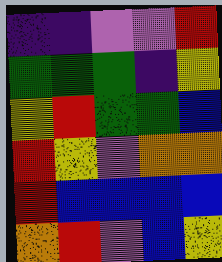[["indigo", "indigo", "violet", "violet", "red"], ["green", "green", "green", "indigo", "yellow"], ["yellow", "red", "green", "green", "blue"], ["red", "yellow", "violet", "orange", "orange"], ["red", "blue", "blue", "blue", "blue"], ["orange", "red", "violet", "blue", "yellow"]]